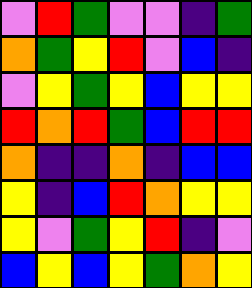[["violet", "red", "green", "violet", "violet", "indigo", "green"], ["orange", "green", "yellow", "red", "violet", "blue", "indigo"], ["violet", "yellow", "green", "yellow", "blue", "yellow", "yellow"], ["red", "orange", "red", "green", "blue", "red", "red"], ["orange", "indigo", "indigo", "orange", "indigo", "blue", "blue"], ["yellow", "indigo", "blue", "red", "orange", "yellow", "yellow"], ["yellow", "violet", "green", "yellow", "red", "indigo", "violet"], ["blue", "yellow", "blue", "yellow", "green", "orange", "yellow"]]